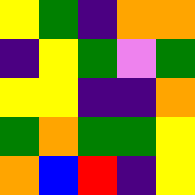[["yellow", "green", "indigo", "orange", "orange"], ["indigo", "yellow", "green", "violet", "green"], ["yellow", "yellow", "indigo", "indigo", "orange"], ["green", "orange", "green", "green", "yellow"], ["orange", "blue", "red", "indigo", "yellow"]]